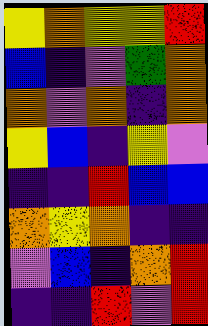[["yellow", "orange", "yellow", "yellow", "red"], ["blue", "indigo", "violet", "green", "orange"], ["orange", "violet", "orange", "indigo", "orange"], ["yellow", "blue", "indigo", "yellow", "violet"], ["indigo", "indigo", "red", "blue", "blue"], ["orange", "yellow", "orange", "indigo", "indigo"], ["violet", "blue", "indigo", "orange", "red"], ["indigo", "indigo", "red", "violet", "red"]]